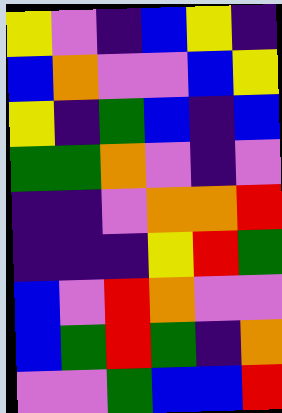[["yellow", "violet", "indigo", "blue", "yellow", "indigo"], ["blue", "orange", "violet", "violet", "blue", "yellow"], ["yellow", "indigo", "green", "blue", "indigo", "blue"], ["green", "green", "orange", "violet", "indigo", "violet"], ["indigo", "indigo", "violet", "orange", "orange", "red"], ["indigo", "indigo", "indigo", "yellow", "red", "green"], ["blue", "violet", "red", "orange", "violet", "violet"], ["blue", "green", "red", "green", "indigo", "orange"], ["violet", "violet", "green", "blue", "blue", "red"]]